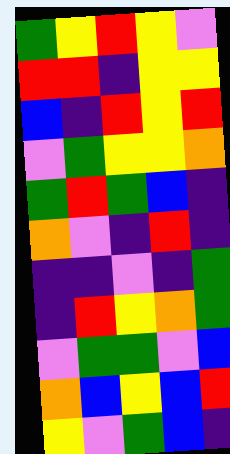[["green", "yellow", "red", "yellow", "violet"], ["red", "red", "indigo", "yellow", "yellow"], ["blue", "indigo", "red", "yellow", "red"], ["violet", "green", "yellow", "yellow", "orange"], ["green", "red", "green", "blue", "indigo"], ["orange", "violet", "indigo", "red", "indigo"], ["indigo", "indigo", "violet", "indigo", "green"], ["indigo", "red", "yellow", "orange", "green"], ["violet", "green", "green", "violet", "blue"], ["orange", "blue", "yellow", "blue", "red"], ["yellow", "violet", "green", "blue", "indigo"]]